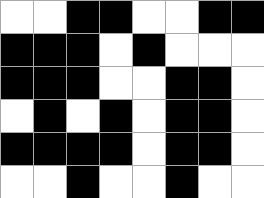[["white", "white", "black", "black", "white", "white", "black", "black"], ["black", "black", "black", "white", "black", "white", "white", "white"], ["black", "black", "black", "white", "white", "black", "black", "white"], ["white", "black", "white", "black", "white", "black", "black", "white"], ["black", "black", "black", "black", "white", "black", "black", "white"], ["white", "white", "black", "white", "white", "black", "white", "white"]]